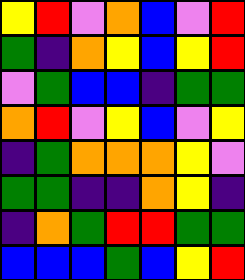[["yellow", "red", "violet", "orange", "blue", "violet", "red"], ["green", "indigo", "orange", "yellow", "blue", "yellow", "red"], ["violet", "green", "blue", "blue", "indigo", "green", "green"], ["orange", "red", "violet", "yellow", "blue", "violet", "yellow"], ["indigo", "green", "orange", "orange", "orange", "yellow", "violet"], ["green", "green", "indigo", "indigo", "orange", "yellow", "indigo"], ["indigo", "orange", "green", "red", "red", "green", "green"], ["blue", "blue", "blue", "green", "blue", "yellow", "red"]]